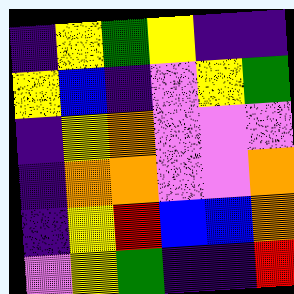[["indigo", "yellow", "green", "yellow", "indigo", "indigo"], ["yellow", "blue", "indigo", "violet", "yellow", "green"], ["indigo", "yellow", "orange", "violet", "violet", "violet"], ["indigo", "orange", "orange", "violet", "violet", "orange"], ["indigo", "yellow", "red", "blue", "blue", "orange"], ["violet", "yellow", "green", "indigo", "indigo", "red"]]